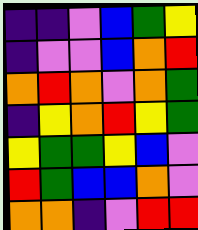[["indigo", "indigo", "violet", "blue", "green", "yellow"], ["indigo", "violet", "violet", "blue", "orange", "red"], ["orange", "red", "orange", "violet", "orange", "green"], ["indigo", "yellow", "orange", "red", "yellow", "green"], ["yellow", "green", "green", "yellow", "blue", "violet"], ["red", "green", "blue", "blue", "orange", "violet"], ["orange", "orange", "indigo", "violet", "red", "red"]]